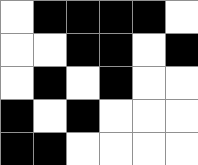[["white", "black", "black", "black", "black", "white"], ["white", "white", "black", "black", "white", "black"], ["white", "black", "white", "black", "white", "white"], ["black", "white", "black", "white", "white", "white"], ["black", "black", "white", "white", "white", "white"]]